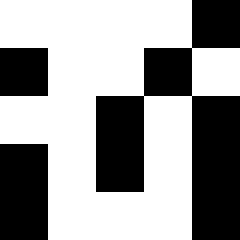[["white", "white", "white", "white", "black"], ["black", "white", "white", "black", "white"], ["white", "white", "black", "white", "black"], ["black", "white", "black", "white", "black"], ["black", "white", "white", "white", "black"]]